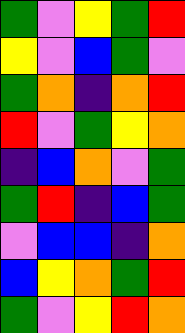[["green", "violet", "yellow", "green", "red"], ["yellow", "violet", "blue", "green", "violet"], ["green", "orange", "indigo", "orange", "red"], ["red", "violet", "green", "yellow", "orange"], ["indigo", "blue", "orange", "violet", "green"], ["green", "red", "indigo", "blue", "green"], ["violet", "blue", "blue", "indigo", "orange"], ["blue", "yellow", "orange", "green", "red"], ["green", "violet", "yellow", "red", "orange"]]